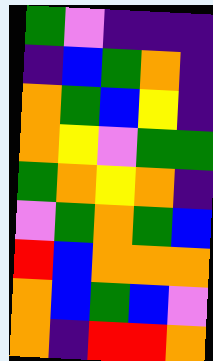[["green", "violet", "indigo", "indigo", "indigo"], ["indigo", "blue", "green", "orange", "indigo"], ["orange", "green", "blue", "yellow", "indigo"], ["orange", "yellow", "violet", "green", "green"], ["green", "orange", "yellow", "orange", "indigo"], ["violet", "green", "orange", "green", "blue"], ["red", "blue", "orange", "orange", "orange"], ["orange", "blue", "green", "blue", "violet"], ["orange", "indigo", "red", "red", "orange"]]